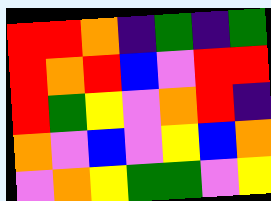[["red", "red", "orange", "indigo", "green", "indigo", "green"], ["red", "orange", "red", "blue", "violet", "red", "red"], ["red", "green", "yellow", "violet", "orange", "red", "indigo"], ["orange", "violet", "blue", "violet", "yellow", "blue", "orange"], ["violet", "orange", "yellow", "green", "green", "violet", "yellow"]]